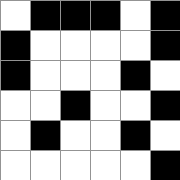[["white", "black", "black", "black", "white", "black"], ["black", "white", "white", "white", "white", "black"], ["black", "white", "white", "white", "black", "white"], ["white", "white", "black", "white", "white", "black"], ["white", "black", "white", "white", "black", "white"], ["white", "white", "white", "white", "white", "black"]]